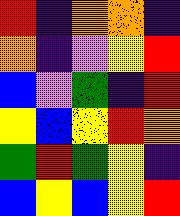[["red", "indigo", "orange", "orange", "indigo"], ["orange", "indigo", "violet", "yellow", "red"], ["blue", "violet", "green", "indigo", "red"], ["yellow", "blue", "yellow", "red", "orange"], ["green", "red", "green", "yellow", "indigo"], ["blue", "yellow", "blue", "yellow", "red"]]